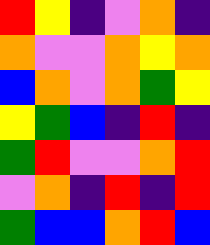[["red", "yellow", "indigo", "violet", "orange", "indigo"], ["orange", "violet", "violet", "orange", "yellow", "orange"], ["blue", "orange", "violet", "orange", "green", "yellow"], ["yellow", "green", "blue", "indigo", "red", "indigo"], ["green", "red", "violet", "violet", "orange", "red"], ["violet", "orange", "indigo", "red", "indigo", "red"], ["green", "blue", "blue", "orange", "red", "blue"]]